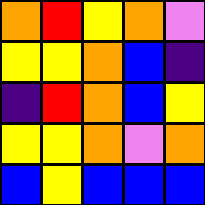[["orange", "red", "yellow", "orange", "violet"], ["yellow", "yellow", "orange", "blue", "indigo"], ["indigo", "red", "orange", "blue", "yellow"], ["yellow", "yellow", "orange", "violet", "orange"], ["blue", "yellow", "blue", "blue", "blue"]]